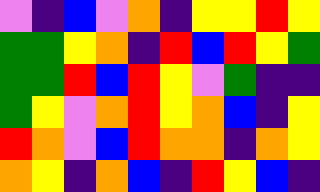[["violet", "indigo", "blue", "violet", "orange", "indigo", "yellow", "yellow", "red", "yellow"], ["green", "green", "yellow", "orange", "indigo", "red", "blue", "red", "yellow", "green"], ["green", "green", "red", "blue", "red", "yellow", "violet", "green", "indigo", "indigo"], ["green", "yellow", "violet", "orange", "red", "yellow", "orange", "blue", "indigo", "yellow"], ["red", "orange", "violet", "blue", "red", "orange", "orange", "indigo", "orange", "yellow"], ["orange", "yellow", "indigo", "orange", "blue", "indigo", "red", "yellow", "blue", "indigo"]]